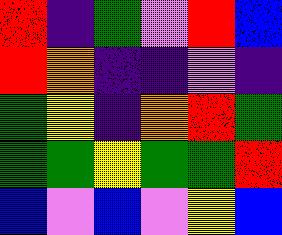[["red", "indigo", "green", "violet", "red", "blue"], ["red", "orange", "indigo", "indigo", "violet", "indigo"], ["green", "yellow", "indigo", "orange", "red", "green"], ["green", "green", "yellow", "green", "green", "red"], ["blue", "violet", "blue", "violet", "yellow", "blue"]]